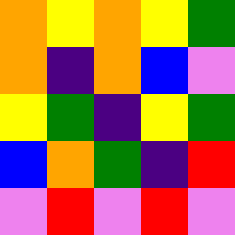[["orange", "yellow", "orange", "yellow", "green"], ["orange", "indigo", "orange", "blue", "violet"], ["yellow", "green", "indigo", "yellow", "green"], ["blue", "orange", "green", "indigo", "red"], ["violet", "red", "violet", "red", "violet"]]